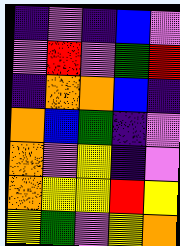[["indigo", "violet", "indigo", "blue", "violet"], ["violet", "red", "violet", "green", "red"], ["indigo", "orange", "orange", "blue", "indigo"], ["orange", "blue", "green", "indigo", "violet"], ["orange", "violet", "yellow", "indigo", "violet"], ["orange", "yellow", "yellow", "red", "yellow"], ["yellow", "green", "violet", "yellow", "orange"]]